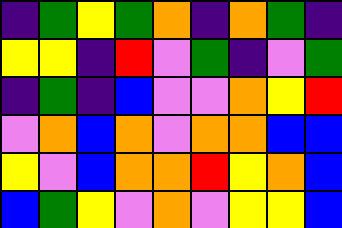[["indigo", "green", "yellow", "green", "orange", "indigo", "orange", "green", "indigo"], ["yellow", "yellow", "indigo", "red", "violet", "green", "indigo", "violet", "green"], ["indigo", "green", "indigo", "blue", "violet", "violet", "orange", "yellow", "red"], ["violet", "orange", "blue", "orange", "violet", "orange", "orange", "blue", "blue"], ["yellow", "violet", "blue", "orange", "orange", "red", "yellow", "orange", "blue"], ["blue", "green", "yellow", "violet", "orange", "violet", "yellow", "yellow", "blue"]]